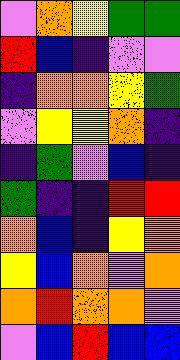[["violet", "orange", "yellow", "green", "green"], ["red", "blue", "indigo", "violet", "violet"], ["indigo", "orange", "orange", "yellow", "green"], ["violet", "yellow", "yellow", "orange", "indigo"], ["indigo", "green", "violet", "blue", "indigo"], ["green", "indigo", "indigo", "red", "red"], ["orange", "blue", "indigo", "yellow", "orange"], ["yellow", "blue", "orange", "violet", "orange"], ["orange", "red", "orange", "orange", "violet"], ["violet", "blue", "red", "blue", "blue"]]